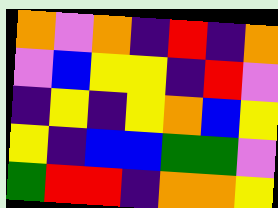[["orange", "violet", "orange", "indigo", "red", "indigo", "orange"], ["violet", "blue", "yellow", "yellow", "indigo", "red", "violet"], ["indigo", "yellow", "indigo", "yellow", "orange", "blue", "yellow"], ["yellow", "indigo", "blue", "blue", "green", "green", "violet"], ["green", "red", "red", "indigo", "orange", "orange", "yellow"]]